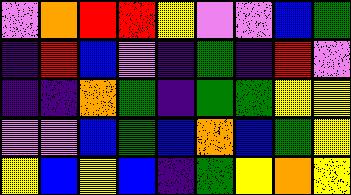[["violet", "orange", "red", "red", "yellow", "violet", "violet", "blue", "green"], ["indigo", "red", "blue", "violet", "indigo", "green", "indigo", "red", "violet"], ["indigo", "indigo", "orange", "green", "indigo", "green", "green", "yellow", "yellow"], ["violet", "violet", "blue", "green", "blue", "orange", "blue", "green", "yellow"], ["yellow", "blue", "yellow", "blue", "indigo", "green", "yellow", "orange", "yellow"]]